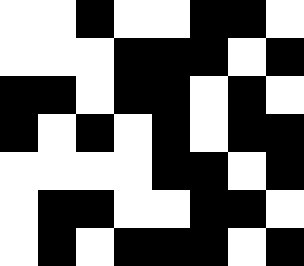[["white", "white", "black", "white", "white", "black", "black", "white"], ["white", "white", "white", "black", "black", "black", "white", "black"], ["black", "black", "white", "black", "black", "white", "black", "white"], ["black", "white", "black", "white", "black", "white", "black", "black"], ["white", "white", "white", "white", "black", "black", "white", "black"], ["white", "black", "black", "white", "white", "black", "black", "white"], ["white", "black", "white", "black", "black", "black", "white", "black"]]